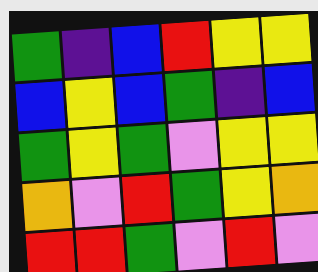[["green", "indigo", "blue", "red", "yellow", "yellow"], ["blue", "yellow", "blue", "green", "indigo", "blue"], ["green", "yellow", "green", "violet", "yellow", "yellow"], ["orange", "violet", "red", "green", "yellow", "orange"], ["red", "red", "green", "violet", "red", "violet"]]